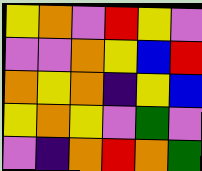[["yellow", "orange", "violet", "red", "yellow", "violet"], ["violet", "violet", "orange", "yellow", "blue", "red"], ["orange", "yellow", "orange", "indigo", "yellow", "blue"], ["yellow", "orange", "yellow", "violet", "green", "violet"], ["violet", "indigo", "orange", "red", "orange", "green"]]